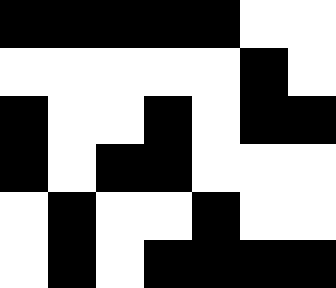[["black", "black", "black", "black", "black", "white", "white"], ["white", "white", "white", "white", "white", "black", "white"], ["black", "white", "white", "black", "white", "black", "black"], ["black", "white", "black", "black", "white", "white", "white"], ["white", "black", "white", "white", "black", "white", "white"], ["white", "black", "white", "black", "black", "black", "black"]]